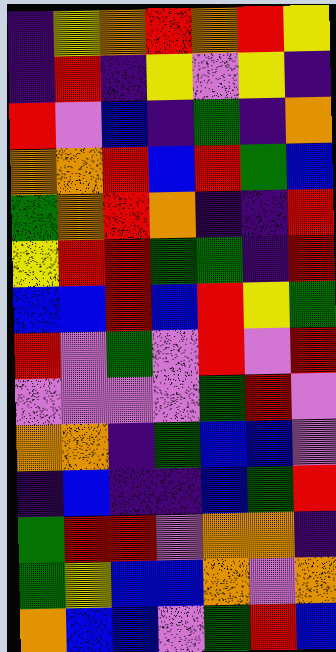[["indigo", "yellow", "orange", "red", "orange", "red", "yellow"], ["indigo", "red", "indigo", "yellow", "violet", "yellow", "indigo"], ["red", "violet", "blue", "indigo", "green", "indigo", "orange"], ["orange", "orange", "red", "blue", "red", "green", "blue"], ["green", "orange", "red", "orange", "indigo", "indigo", "red"], ["yellow", "red", "red", "green", "green", "indigo", "red"], ["blue", "blue", "red", "blue", "red", "yellow", "green"], ["red", "violet", "green", "violet", "red", "violet", "red"], ["violet", "violet", "violet", "violet", "green", "red", "violet"], ["orange", "orange", "indigo", "green", "blue", "blue", "violet"], ["indigo", "blue", "indigo", "indigo", "blue", "green", "red"], ["green", "red", "red", "violet", "orange", "orange", "indigo"], ["green", "yellow", "blue", "blue", "orange", "violet", "orange"], ["orange", "blue", "blue", "violet", "green", "red", "blue"]]